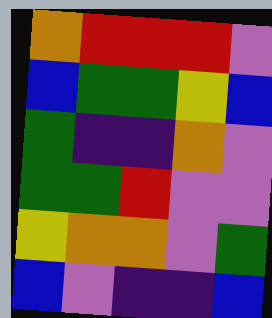[["orange", "red", "red", "red", "violet"], ["blue", "green", "green", "yellow", "blue"], ["green", "indigo", "indigo", "orange", "violet"], ["green", "green", "red", "violet", "violet"], ["yellow", "orange", "orange", "violet", "green"], ["blue", "violet", "indigo", "indigo", "blue"]]